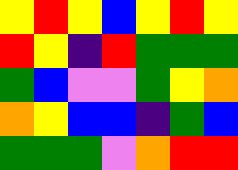[["yellow", "red", "yellow", "blue", "yellow", "red", "yellow"], ["red", "yellow", "indigo", "red", "green", "green", "green"], ["green", "blue", "violet", "violet", "green", "yellow", "orange"], ["orange", "yellow", "blue", "blue", "indigo", "green", "blue"], ["green", "green", "green", "violet", "orange", "red", "red"]]